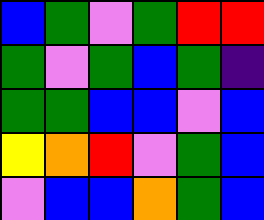[["blue", "green", "violet", "green", "red", "red"], ["green", "violet", "green", "blue", "green", "indigo"], ["green", "green", "blue", "blue", "violet", "blue"], ["yellow", "orange", "red", "violet", "green", "blue"], ["violet", "blue", "blue", "orange", "green", "blue"]]